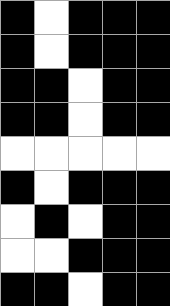[["black", "white", "black", "black", "black"], ["black", "white", "black", "black", "black"], ["black", "black", "white", "black", "black"], ["black", "black", "white", "black", "black"], ["white", "white", "white", "white", "white"], ["black", "white", "black", "black", "black"], ["white", "black", "white", "black", "black"], ["white", "white", "black", "black", "black"], ["black", "black", "white", "black", "black"]]